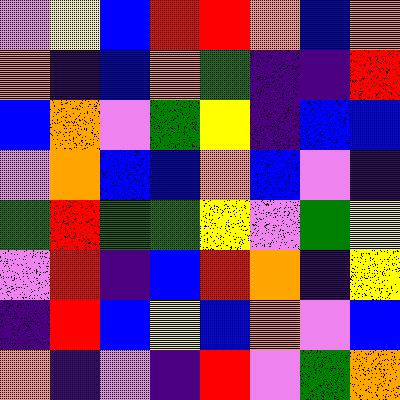[["violet", "yellow", "blue", "red", "red", "orange", "blue", "orange"], ["orange", "indigo", "blue", "orange", "green", "indigo", "indigo", "red"], ["blue", "orange", "violet", "green", "yellow", "indigo", "blue", "blue"], ["violet", "orange", "blue", "blue", "orange", "blue", "violet", "indigo"], ["green", "red", "green", "green", "yellow", "violet", "green", "yellow"], ["violet", "red", "indigo", "blue", "red", "orange", "indigo", "yellow"], ["indigo", "red", "blue", "yellow", "blue", "orange", "violet", "blue"], ["orange", "indigo", "violet", "indigo", "red", "violet", "green", "orange"]]